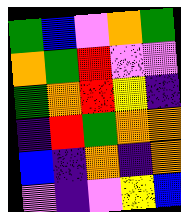[["green", "blue", "violet", "orange", "green"], ["orange", "green", "red", "violet", "violet"], ["green", "orange", "red", "yellow", "indigo"], ["indigo", "red", "green", "orange", "orange"], ["blue", "indigo", "orange", "indigo", "orange"], ["violet", "indigo", "violet", "yellow", "blue"]]